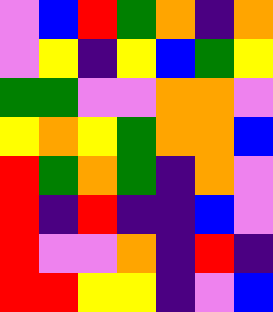[["violet", "blue", "red", "green", "orange", "indigo", "orange"], ["violet", "yellow", "indigo", "yellow", "blue", "green", "yellow"], ["green", "green", "violet", "violet", "orange", "orange", "violet"], ["yellow", "orange", "yellow", "green", "orange", "orange", "blue"], ["red", "green", "orange", "green", "indigo", "orange", "violet"], ["red", "indigo", "red", "indigo", "indigo", "blue", "violet"], ["red", "violet", "violet", "orange", "indigo", "red", "indigo"], ["red", "red", "yellow", "yellow", "indigo", "violet", "blue"]]